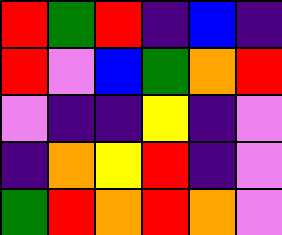[["red", "green", "red", "indigo", "blue", "indigo"], ["red", "violet", "blue", "green", "orange", "red"], ["violet", "indigo", "indigo", "yellow", "indigo", "violet"], ["indigo", "orange", "yellow", "red", "indigo", "violet"], ["green", "red", "orange", "red", "orange", "violet"]]